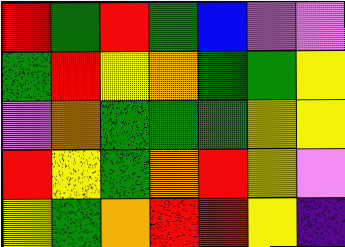[["red", "green", "red", "green", "blue", "violet", "violet"], ["green", "red", "yellow", "orange", "green", "green", "yellow"], ["violet", "orange", "green", "green", "green", "yellow", "yellow"], ["red", "yellow", "green", "orange", "red", "yellow", "violet"], ["yellow", "green", "orange", "red", "red", "yellow", "indigo"]]